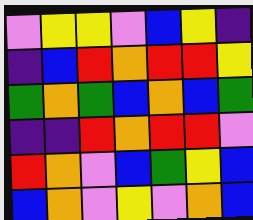[["violet", "yellow", "yellow", "violet", "blue", "yellow", "indigo"], ["indigo", "blue", "red", "orange", "red", "red", "yellow"], ["green", "orange", "green", "blue", "orange", "blue", "green"], ["indigo", "indigo", "red", "orange", "red", "red", "violet"], ["red", "orange", "violet", "blue", "green", "yellow", "blue"], ["blue", "orange", "violet", "yellow", "violet", "orange", "blue"]]